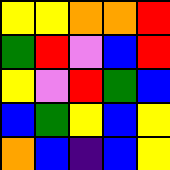[["yellow", "yellow", "orange", "orange", "red"], ["green", "red", "violet", "blue", "red"], ["yellow", "violet", "red", "green", "blue"], ["blue", "green", "yellow", "blue", "yellow"], ["orange", "blue", "indigo", "blue", "yellow"]]